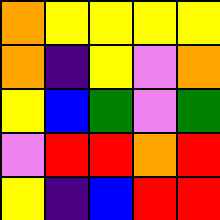[["orange", "yellow", "yellow", "yellow", "yellow"], ["orange", "indigo", "yellow", "violet", "orange"], ["yellow", "blue", "green", "violet", "green"], ["violet", "red", "red", "orange", "red"], ["yellow", "indigo", "blue", "red", "red"]]